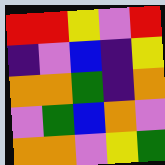[["red", "red", "yellow", "violet", "red"], ["indigo", "violet", "blue", "indigo", "yellow"], ["orange", "orange", "green", "indigo", "orange"], ["violet", "green", "blue", "orange", "violet"], ["orange", "orange", "violet", "yellow", "green"]]